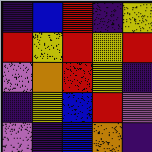[["indigo", "blue", "red", "indigo", "yellow"], ["red", "yellow", "red", "yellow", "red"], ["violet", "orange", "red", "yellow", "indigo"], ["indigo", "yellow", "blue", "red", "violet"], ["violet", "indigo", "blue", "orange", "indigo"]]